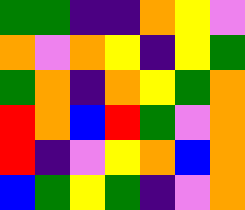[["green", "green", "indigo", "indigo", "orange", "yellow", "violet"], ["orange", "violet", "orange", "yellow", "indigo", "yellow", "green"], ["green", "orange", "indigo", "orange", "yellow", "green", "orange"], ["red", "orange", "blue", "red", "green", "violet", "orange"], ["red", "indigo", "violet", "yellow", "orange", "blue", "orange"], ["blue", "green", "yellow", "green", "indigo", "violet", "orange"]]